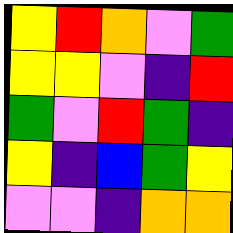[["yellow", "red", "orange", "violet", "green"], ["yellow", "yellow", "violet", "indigo", "red"], ["green", "violet", "red", "green", "indigo"], ["yellow", "indigo", "blue", "green", "yellow"], ["violet", "violet", "indigo", "orange", "orange"]]